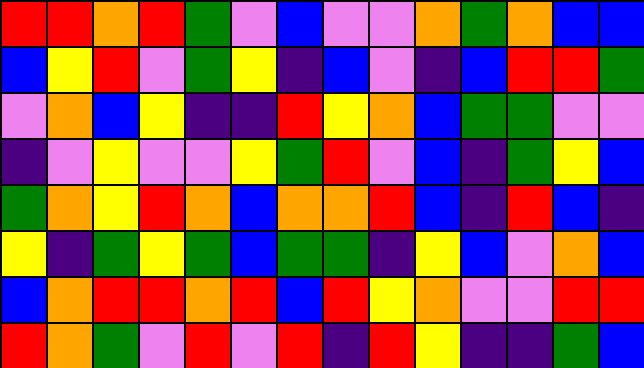[["red", "red", "orange", "red", "green", "violet", "blue", "violet", "violet", "orange", "green", "orange", "blue", "blue"], ["blue", "yellow", "red", "violet", "green", "yellow", "indigo", "blue", "violet", "indigo", "blue", "red", "red", "green"], ["violet", "orange", "blue", "yellow", "indigo", "indigo", "red", "yellow", "orange", "blue", "green", "green", "violet", "violet"], ["indigo", "violet", "yellow", "violet", "violet", "yellow", "green", "red", "violet", "blue", "indigo", "green", "yellow", "blue"], ["green", "orange", "yellow", "red", "orange", "blue", "orange", "orange", "red", "blue", "indigo", "red", "blue", "indigo"], ["yellow", "indigo", "green", "yellow", "green", "blue", "green", "green", "indigo", "yellow", "blue", "violet", "orange", "blue"], ["blue", "orange", "red", "red", "orange", "red", "blue", "red", "yellow", "orange", "violet", "violet", "red", "red"], ["red", "orange", "green", "violet", "red", "violet", "red", "indigo", "red", "yellow", "indigo", "indigo", "green", "blue"]]